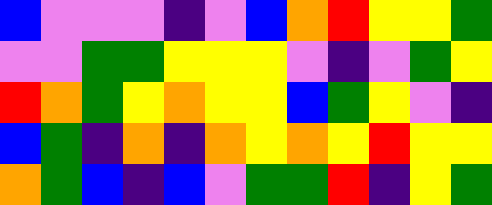[["blue", "violet", "violet", "violet", "indigo", "violet", "blue", "orange", "red", "yellow", "yellow", "green"], ["violet", "violet", "green", "green", "yellow", "yellow", "yellow", "violet", "indigo", "violet", "green", "yellow"], ["red", "orange", "green", "yellow", "orange", "yellow", "yellow", "blue", "green", "yellow", "violet", "indigo"], ["blue", "green", "indigo", "orange", "indigo", "orange", "yellow", "orange", "yellow", "red", "yellow", "yellow"], ["orange", "green", "blue", "indigo", "blue", "violet", "green", "green", "red", "indigo", "yellow", "green"]]